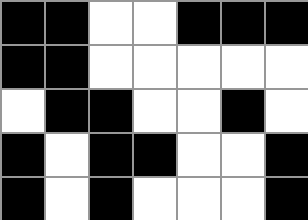[["black", "black", "white", "white", "black", "black", "black"], ["black", "black", "white", "white", "white", "white", "white"], ["white", "black", "black", "white", "white", "black", "white"], ["black", "white", "black", "black", "white", "white", "black"], ["black", "white", "black", "white", "white", "white", "black"]]